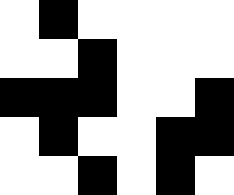[["white", "black", "white", "white", "white", "white"], ["white", "white", "black", "white", "white", "white"], ["black", "black", "black", "white", "white", "black"], ["white", "black", "white", "white", "black", "black"], ["white", "white", "black", "white", "black", "white"]]